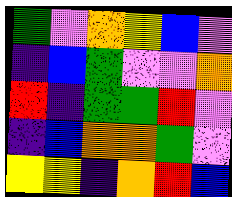[["green", "violet", "orange", "yellow", "blue", "violet"], ["indigo", "blue", "green", "violet", "violet", "orange"], ["red", "indigo", "green", "green", "red", "violet"], ["indigo", "blue", "orange", "orange", "green", "violet"], ["yellow", "yellow", "indigo", "orange", "red", "blue"]]